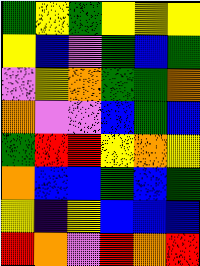[["green", "yellow", "green", "yellow", "yellow", "yellow"], ["yellow", "blue", "violet", "green", "blue", "green"], ["violet", "yellow", "orange", "green", "green", "orange"], ["orange", "violet", "violet", "blue", "green", "blue"], ["green", "red", "red", "yellow", "orange", "yellow"], ["orange", "blue", "blue", "green", "blue", "green"], ["yellow", "indigo", "yellow", "blue", "blue", "blue"], ["red", "orange", "violet", "red", "orange", "red"]]